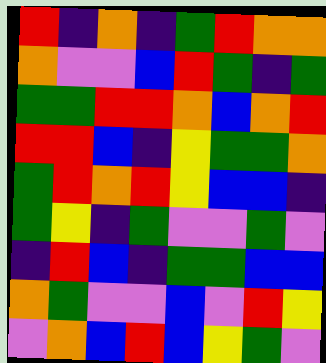[["red", "indigo", "orange", "indigo", "green", "red", "orange", "orange"], ["orange", "violet", "violet", "blue", "red", "green", "indigo", "green"], ["green", "green", "red", "red", "orange", "blue", "orange", "red"], ["red", "red", "blue", "indigo", "yellow", "green", "green", "orange"], ["green", "red", "orange", "red", "yellow", "blue", "blue", "indigo"], ["green", "yellow", "indigo", "green", "violet", "violet", "green", "violet"], ["indigo", "red", "blue", "indigo", "green", "green", "blue", "blue"], ["orange", "green", "violet", "violet", "blue", "violet", "red", "yellow"], ["violet", "orange", "blue", "red", "blue", "yellow", "green", "violet"]]